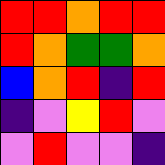[["red", "red", "orange", "red", "red"], ["red", "orange", "green", "green", "orange"], ["blue", "orange", "red", "indigo", "red"], ["indigo", "violet", "yellow", "red", "violet"], ["violet", "red", "violet", "violet", "indigo"]]